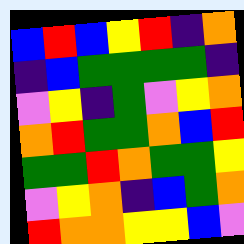[["blue", "red", "blue", "yellow", "red", "indigo", "orange"], ["indigo", "blue", "green", "green", "green", "green", "indigo"], ["violet", "yellow", "indigo", "green", "violet", "yellow", "orange"], ["orange", "red", "green", "green", "orange", "blue", "red"], ["green", "green", "red", "orange", "green", "green", "yellow"], ["violet", "yellow", "orange", "indigo", "blue", "green", "orange"], ["red", "orange", "orange", "yellow", "yellow", "blue", "violet"]]